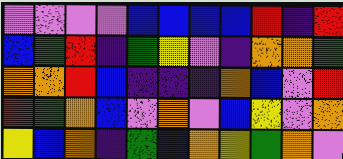[["violet", "violet", "violet", "violet", "blue", "blue", "blue", "blue", "red", "indigo", "red"], ["blue", "green", "red", "indigo", "green", "yellow", "violet", "indigo", "orange", "orange", "green"], ["orange", "orange", "red", "blue", "indigo", "indigo", "indigo", "orange", "blue", "violet", "red"], ["red", "green", "orange", "blue", "violet", "orange", "violet", "blue", "yellow", "violet", "orange"], ["yellow", "blue", "orange", "indigo", "green", "blue", "orange", "yellow", "green", "orange", "violet"]]